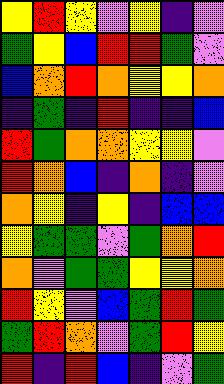[["yellow", "red", "yellow", "violet", "yellow", "indigo", "violet"], ["green", "yellow", "blue", "red", "red", "green", "violet"], ["blue", "orange", "red", "orange", "yellow", "yellow", "orange"], ["indigo", "green", "indigo", "red", "indigo", "indigo", "blue"], ["red", "green", "orange", "orange", "yellow", "yellow", "violet"], ["red", "orange", "blue", "indigo", "orange", "indigo", "violet"], ["orange", "yellow", "indigo", "yellow", "indigo", "blue", "blue"], ["yellow", "green", "green", "violet", "green", "orange", "red"], ["orange", "violet", "green", "green", "yellow", "yellow", "orange"], ["red", "yellow", "violet", "blue", "green", "red", "green"], ["green", "red", "orange", "violet", "green", "red", "yellow"], ["red", "indigo", "red", "blue", "indigo", "violet", "green"]]